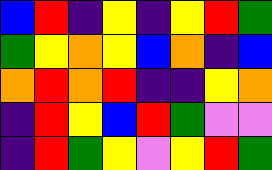[["blue", "red", "indigo", "yellow", "indigo", "yellow", "red", "green"], ["green", "yellow", "orange", "yellow", "blue", "orange", "indigo", "blue"], ["orange", "red", "orange", "red", "indigo", "indigo", "yellow", "orange"], ["indigo", "red", "yellow", "blue", "red", "green", "violet", "violet"], ["indigo", "red", "green", "yellow", "violet", "yellow", "red", "green"]]